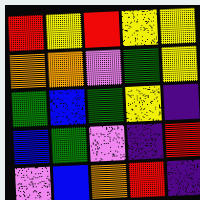[["red", "yellow", "red", "yellow", "yellow"], ["orange", "orange", "violet", "green", "yellow"], ["green", "blue", "green", "yellow", "indigo"], ["blue", "green", "violet", "indigo", "red"], ["violet", "blue", "orange", "red", "indigo"]]